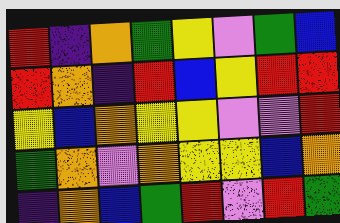[["red", "indigo", "orange", "green", "yellow", "violet", "green", "blue"], ["red", "orange", "indigo", "red", "blue", "yellow", "red", "red"], ["yellow", "blue", "orange", "yellow", "yellow", "violet", "violet", "red"], ["green", "orange", "violet", "orange", "yellow", "yellow", "blue", "orange"], ["indigo", "orange", "blue", "green", "red", "violet", "red", "green"]]